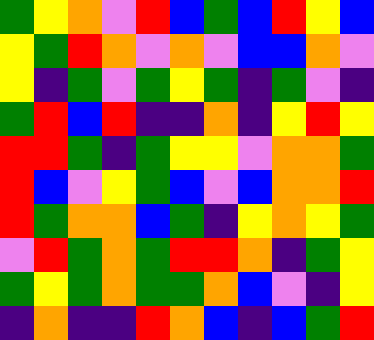[["green", "yellow", "orange", "violet", "red", "blue", "green", "blue", "red", "yellow", "blue"], ["yellow", "green", "red", "orange", "violet", "orange", "violet", "blue", "blue", "orange", "violet"], ["yellow", "indigo", "green", "violet", "green", "yellow", "green", "indigo", "green", "violet", "indigo"], ["green", "red", "blue", "red", "indigo", "indigo", "orange", "indigo", "yellow", "red", "yellow"], ["red", "red", "green", "indigo", "green", "yellow", "yellow", "violet", "orange", "orange", "green"], ["red", "blue", "violet", "yellow", "green", "blue", "violet", "blue", "orange", "orange", "red"], ["red", "green", "orange", "orange", "blue", "green", "indigo", "yellow", "orange", "yellow", "green"], ["violet", "red", "green", "orange", "green", "red", "red", "orange", "indigo", "green", "yellow"], ["green", "yellow", "green", "orange", "green", "green", "orange", "blue", "violet", "indigo", "yellow"], ["indigo", "orange", "indigo", "indigo", "red", "orange", "blue", "indigo", "blue", "green", "red"]]